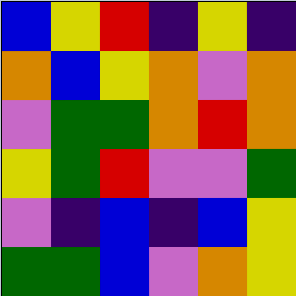[["blue", "yellow", "red", "indigo", "yellow", "indigo"], ["orange", "blue", "yellow", "orange", "violet", "orange"], ["violet", "green", "green", "orange", "red", "orange"], ["yellow", "green", "red", "violet", "violet", "green"], ["violet", "indigo", "blue", "indigo", "blue", "yellow"], ["green", "green", "blue", "violet", "orange", "yellow"]]